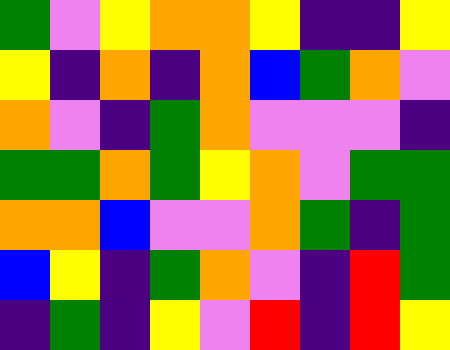[["green", "violet", "yellow", "orange", "orange", "yellow", "indigo", "indigo", "yellow"], ["yellow", "indigo", "orange", "indigo", "orange", "blue", "green", "orange", "violet"], ["orange", "violet", "indigo", "green", "orange", "violet", "violet", "violet", "indigo"], ["green", "green", "orange", "green", "yellow", "orange", "violet", "green", "green"], ["orange", "orange", "blue", "violet", "violet", "orange", "green", "indigo", "green"], ["blue", "yellow", "indigo", "green", "orange", "violet", "indigo", "red", "green"], ["indigo", "green", "indigo", "yellow", "violet", "red", "indigo", "red", "yellow"]]